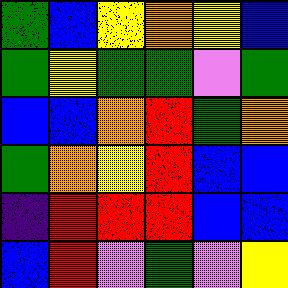[["green", "blue", "yellow", "orange", "yellow", "blue"], ["green", "yellow", "green", "green", "violet", "green"], ["blue", "blue", "orange", "red", "green", "orange"], ["green", "orange", "yellow", "red", "blue", "blue"], ["indigo", "red", "red", "red", "blue", "blue"], ["blue", "red", "violet", "green", "violet", "yellow"]]